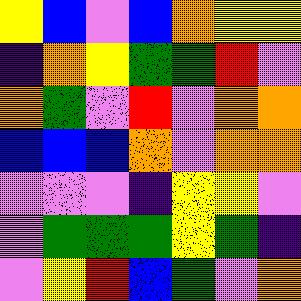[["yellow", "blue", "violet", "blue", "orange", "yellow", "yellow"], ["indigo", "orange", "yellow", "green", "green", "red", "violet"], ["orange", "green", "violet", "red", "violet", "orange", "orange"], ["blue", "blue", "blue", "orange", "violet", "orange", "orange"], ["violet", "violet", "violet", "indigo", "yellow", "yellow", "violet"], ["violet", "green", "green", "green", "yellow", "green", "indigo"], ["violet", "yellow", "red", "blue", "green", "violet", "orange"]]